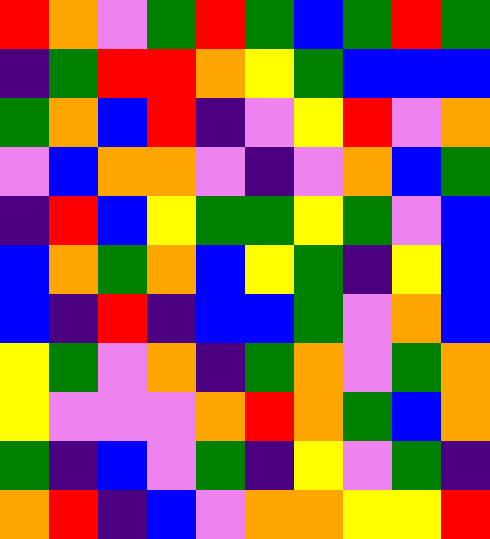[["red", "orange", "violet", "green", "red", "green", "blue", "green", "red", "green"], ["indigo", "green", "red", "red", "orange", "yellow", "green", "blue", "blue", "blue"], ["green", "orange", "blue", "red", "indigo", "violet", "yellow", "red", "violet", "orange"], ["violet", "blue", "orange", "orange", "violet", "indigo", "violet", "orange", "blue", "green"], ["indigo", "red", "blue", "yellow", "green", "green", "yellow", "green", "violet", "blue"], ["blue", "orange", "green", "orange", "blue", "yellow", "green", "indigo", "yellow", "blue"], ["blue", "indigo", "red", "indigo", "blue", "blue", "green", "violet", "orange", "blue"], ["yellow", "green", "violet", "orange", "indigo", "green", "orange", "violet", "green", "orange"], ["yellow", "violet", "violet", "violet", "orange", "red", "orange", "green", "blue", "orange"], ["green", "indigo", "blue", "violet", "green", "indigo", "yellow", "violet", "green", "indigo"], ["orange", "red", "indigo", "blue", "violet", "orange", "orange", "yellow", "yellow", "red"]]